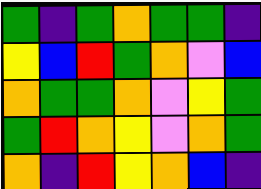[["green", "indigo", "green", "orange", "green", "green", "indigo"], ["yellow", "blue", "red", "green", "orange", "violet", "blue"], ["orange", "green", "green", "orange", "violet", "yellow", "green"], ["green", "red", "orange", "yellow", "violet", "orange", "green"], ["orange", "indigo", "red", "yellow", "orange", "blue", "indigo"]]